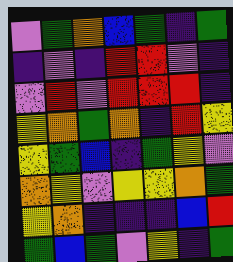[["violet", "green", "orange", "blue", "green", "indigo", "green"], ["indigo", "violet", "indigo", "red", "red", "violet", "indigo"], ["violet", "red", "violet", "red", "red", "red", "indigo"], ["yellow", "orange", "green", "orange", "indigo", "red", "yellow"], ["yellow", "green", "blue", "indigo", "green", "yellow", "violet"], ["orange", "yellow", "violet", "yellow", "yellow", "orange", "green"], ["yellow", "orange", "indigo", "indigo", "indigo", "blue", "red"], ["green", "blue", "green", "violet", "yellow", "indigo", "green"]]